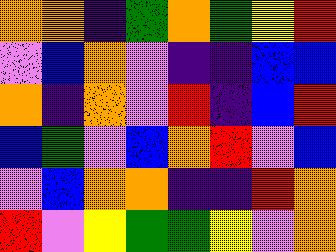[["orange", "orange", "indigo", "green", "orange", "green", "yellow", "red"], ["violet", "blue", "orange", "violet", "indigo", "indigo", "blue", "blue"], ["orange", "indigo", "orange", "violet", "red", "indigo", "blue", "red"], ["blue", "green", "violet", "blue", "orange", "red", "violet", "blue"], ["violet", "blue", "orange", "orange", "indigo", "indigo", "red", "orange"], ["red", "violet", "yellow", "green", "green", "yellow", "violet", "orange"]]